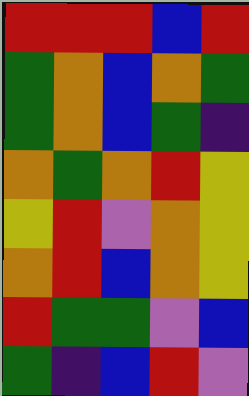[["red", "red", "red", "blue", "red"], ["green", "orange", "blue", "orange", "green"], ["green", "orange", "blue", "green", "indigo"], ["orange", "green", "orange", "red", "yellow"], ["yellow", "red", "violet", "orange", "yellow"], ["orange", "red", "blue", "orange", "yellow"], ["red", "green", "green", "violet", "blue"], ["green", "indigo", "blue", "red", "violet"]]